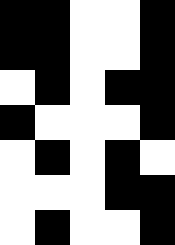[["black", "black", "white", "white", "black"], ["black", "black", "white", "white", "black"], ["white", "black", "white", "black", "black"], ["black", "white", "white", "white", "black"], ["white", "black", "white", "black", "white"], ["white", "white", "white", "black", "black"], ["white", "black", "white", "white", "black"]]